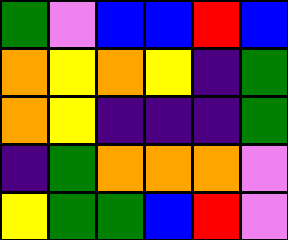[["green", "violet", "blue", "blue", "red", "blue"], ["orange", "yellow", "orange", "yellow", "indigo", "green"], ["orange", "yellow", "indigo", "indigo", "indigo", "green"], ["indigo", "green", "orange", "orange", "orange", "violet"], ["yellow", "green", "green", "blue", "red", "violet"]]